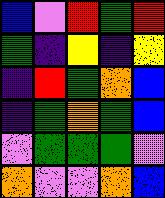[["blue", "violet", "red", "green", "red"], ["green", "indigo", "yellow", "indigo", "yellow"], ["indigo", "red", "green", "orange", "blue"], ["indigo", "green", "orange", "green", "blue"], ["violet", "green", "green", "green", "violet"], ["orange", "violet", "violet", "orange", "blue"]]